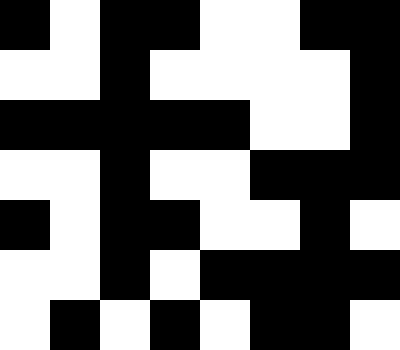[["black", "white", "black", "black", "white", "white", "black", "black"], ["white", "white", "black", "white", "white", "white", "white", "black"], ["black", "black", "black", "black", "black", "white", "white", "black"], ["white", "white", "black", "white", "white", "black", "black", "black"], ["black", "white", "black", "black", "white", "white", "black", "white"], ["white", "white", "black", "white", "black", "black", "black", "black"], ["white", "black", "white", "black", "white", "black", "black", "white"]]